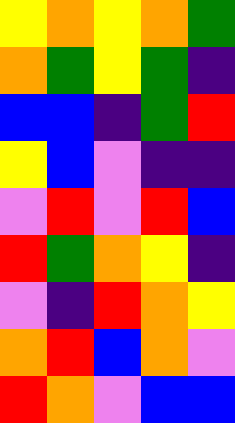[["yellow", "orange", "yellow", "orange", "green"], ["orange", "green", "yellow", "green", "indigo"], ["blue", "blue", "indigo", "green", "red"], ["yellow", "blue", "violet", "indigo", "indigo"], ["violet", "red", "violet", "red", "blue"], ["red", "green", "orange", "yellow", "indigo"], ["violet", "indigo", "red", "orange", "yellow"], ["orange", "red", "blue", "orange", "violet"], ["red", "orange", "violet", "blue", "blue"]]